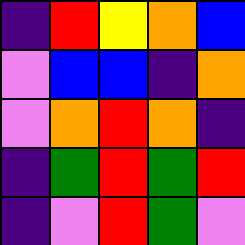[["indigo", "red", "yellow", "orange", "blue"], ["violet", "blue", "blue", "indigo", "orange"], ["violet", "orange", "red", "orange", "indigo"], ["indigo", "green", "red", "green", "red"], ["indigo", "violet", "red", "green", "violet"]]